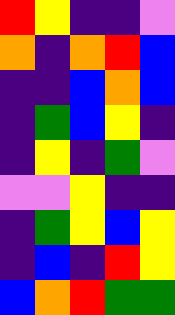[["red", "yellow", "indigo", "indigo", "violet"], ["orange", "indigo", "orange", "red", "blue"], ["indigo", "indigo", "blue", "orange", "blue"], ["indigo", "green", "blue", "yellow", "indigo"], ["indigo", "yellow", "indigo", "green", "violet"], ["violet", "violet", "yellow", "indigo", "indigo"], ["indigo", "green", "yellow", "blue", "yellow"], ["indigo", "blue", "indigo", "red", "yellow"], ["blue", "orange", "red", "green", "green"]]